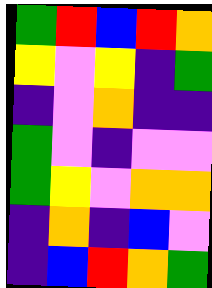[["green", "red", "blue", "red", "orange"], ["yellow", "violet", "yellow", "indigo", "green"], ["indigo", "violet", "orange", "indigo", "indigo"], ["green", "violet", "indigo", "violet", "violet"], ["green", "yellow", "violet", "orange", "orange"], ["indigo", "orange", "indigo", "blue", "violet"], ["indigo", "blue", "red", "orange", "green"]]